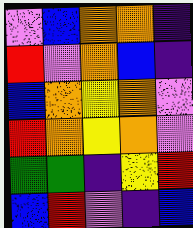[["violet", "blue", "orange", "orange", "indigo"], ["red", "violet", "orange", "blue", "indigo"], ["blue", "orange", "yellow", "orange", "violet"], ["red", "orange", "yellow", "orange", "violet"], ["green", "green", "indigo", "yellow", "red"], ["blue", "red", "violet", "indigo", "blue"]]